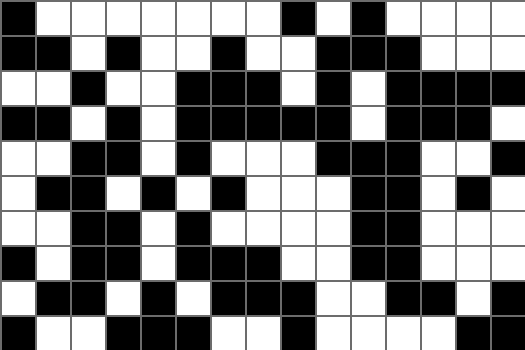[["black", "white", "white", "white", "white", "white", "white", "white", "black", "white", "black", "white", "white", "white", "white"], ["black", "black", "white", "black", "white", "white", "black", "white", "white", "black", "black", "black", "white", "white", "white"], ["white", "white", "black", "white", "white", "black", "black", "black", "white", "black", "white", "black", "black", "black", "black"], ["black", "black", "white", "black", "white", "black", "black", "black", "black", "black", "white", "black", "black", "black", "white"], ["white", "white", "black", "black", "white", "black", "white", "white", "white", "black", "black", "black", "white", "white", "black"], ["white", "black", "black", "white", "black", "white", "black", "white", "white", "white", "black", "black", "white", "black", "white"], ["white", "white", "black", "black", "white", "black", "white", "white", "white", "white", "black", "black", "white", "white", "white"], ["black", "white", "black", "black", "white", "black", "black", "black", "white", "white", "black", "black", "white", "white", "white"], ["white", "black", "black", "white", "black", "white", "black", "black", "black", "white", "white", "black", "black", "white", "black"], ["black", "white", "white", "black", "black", "black", "white", "white", "black", "white", "white", "white", "white", "black", "black"]]